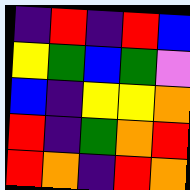[["indigo", "red", "indigo", "red", "blue"], ["yellow", "green", "blue", "green", "violet"], ["blue", "indigo", "yellow", "yellow", "orange"], ["red", "indigo", "green", "orange", "red"], ["red", "orange", "indigo", "red", "orange"]]